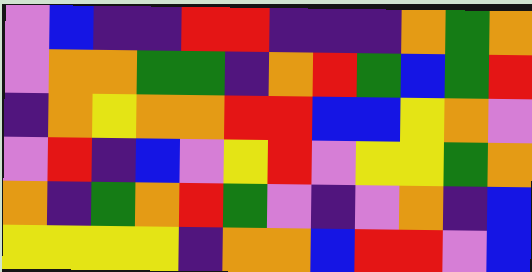[["violet", "blue", "indigo", "indigo", "red", "red", "indigo", "indigo", "indigo", "orange", "green", "orange"], ["violet", "orange", "orange", "green", "green", "indigo", "orange", "red", "green", "blue", "green", "red"], ["indigo", "orange", "yellow", "orange", "orange", "red", "red", "blue", "blue", "yellow", "orange", "violet"], ["violet", "red", "indigo", "blue", "violet", "yellow", "red", "violet", "yellow", "yellow", "green", "orange"], ["orange", "indigo", "green", "orange", "red", "green", "violet", "indigo", "violet", "orange", "indigo", "blue"], ["yellow", "yellow", "yellow", "yellow", "indigo", "orange", "orange", "blue", "red", "red", "violet", "blue"]]